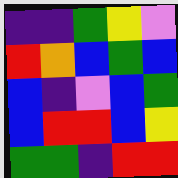[["indigo", "indigo", "green", "yellow", "violet"], ["red", "orange", "blue", "green", "blue"], ["blue", "indigo", "violet", "blue", "green"], ["blue", "red", "red", "blue", "yellow"], ["green", "green", "indigo", "red", "red"]]